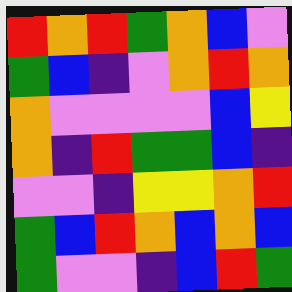[["red", "orange", "red", "green", "orange", "blue", "violet"], ["green", "blue", "indigo", "violet", "orange", "red", "orange"], ["orange", "violet", "violet", "violet", "violet", "blue", "yellow"], ["orange", "indigo", "red", "green", "green", "blue", "indigo"], ["violet", "violet", "indigo", "yellow", "yellow", "orange", "red"], ["green", "blue", "red", "orange", "blue", "orange", "blue"], ["green", "violet", "violet", "indigo", "blue", "red", "green"]]